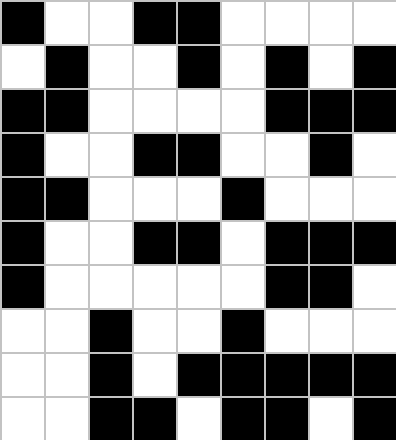[["black", "white", "white", "black", "black", "white", "white", "white", "white"], ["white", "black", "white", "white", "black", "white", "black", "white", "black"], ["black", "black", "white", "white", "white", "white", "black", "black", "black"], ["black", "white", "white", "black", "black", "white", "white", "black", "white"], ["black", "black", "white", "white", "white", "black", "white", "white", "white"], ["black", "white", "white", "black", "black", "white", "black", "black", "black"], ["black", "white", "white", "white", "white", "white", "black", "black", "white"], ["white", "white", "black", "white", "white", "black", "white", "white", "white"], ["white", "white", "black", "white", "black", "black", "black", "black", "black"], ["white", "white", "black", "black", "white", "black", "black", "white", "black"]]